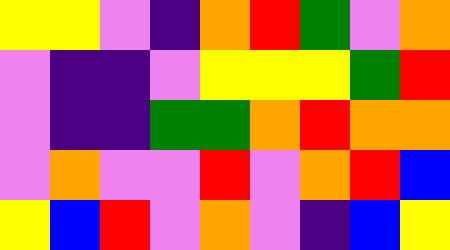[["yellow", "yellow", "violet", "indigo", "orange", "red", "green", "violet", "orange"], ["violet", "indigo", "indigo", "violet", "yellow", "yellow", "yellow", "green", "red"], ["violet", "indigo", "indigo", "green", "green", "orange", "red", "orange", "orange"], ["violet", "orange", "violet", "violet", "red", "violet", "orange", "red", "blue"], ["yellow", "blue", "red", "violet", "orange", "violet", "indigo", "blue", "yellow"]]